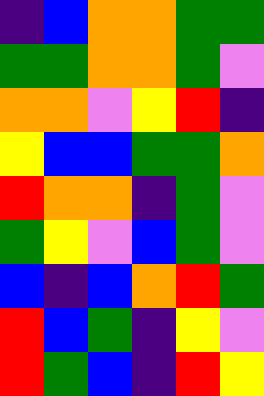[["indigo", "blue", "orange", "orange", "green", "green"], ["green", "green", "orange", "orange", "green", "violet"], ["orange", "orange", "violet", "yellow", "red", "indigo"], ["yellow", "blue", "blue", "green", "green", "orange"], ["red", "orange", "orange", "indigo", "green", "violet"], ["green", "yellow", "violet", "blue", "green", "violet"], ["blue", "indigo", "blue", "orange", "red", "green"], ["red", "blue", "green", "indigo", "yellow", "violet"], ["red", "green", "blue", "indigo", "red", "yellow"]]